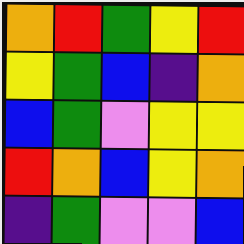[["orange", "red", "green", "yellow", "red"], ["yellow", "green", "blue", "indigo", "orange"], ["blue", "green", "violet", "yellow", "yellow"], ["red", "orange", "blue", "yellow", "orange"], ["indigo", "green", "violet", "violet", "blue"]]